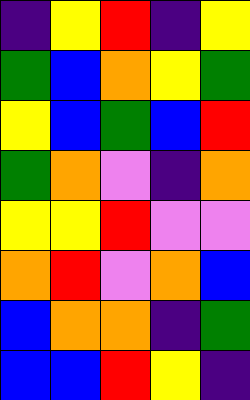[["indigo", "yellow", "red", "indigo", "yellow"], ["green", "blue", "orange", "yellow", "green"], ["yellow", "blue", "green", "blue", "red"], ["green", "orange", "violet", "indigo", "orange"], ["yellow", "yellow", "red", "violet", "violet"], ["orange", "red", "violet", "orange", "blue"], ["blue", "orange", "orange", "indigo", "green"], ["blue", "blue", "red", "yellow", "indigo"]]